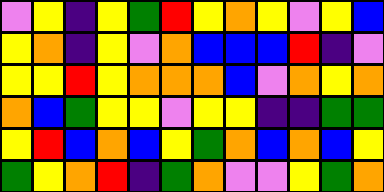[["violet", "yellow", "indigo", "yellow", "green", "red", "yellow", "orange", "yellow", "violet", "yellow", "blue"], ["yellow", "orange", "indigo", "yellow", "violet", "orange", "blue", "blue", "blue", "red", "indigo", "violet"], ["yellow", "yellow", "red", "yellow", "orange", "orange", "orange", "blue", "violet", "orange", "yellow", "orange"], ["orange", "blue", "green", "yellow", "yellow", "violet", "yellow", "yellow", "indigo", "indigo", "green", "green"], ["yellow", "red", "blue", "orange", "blue", "yellow", "green", "orange", "blue", "orange", "blue", "yellow"], ["green", "yellow", "orange", "red", "indigo", "green", "orange", "violet", "violet", "yellow", "green", "orange"]]